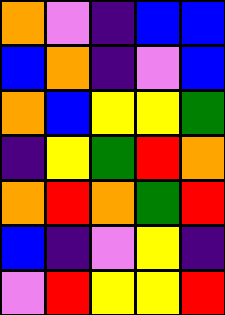[["orange", "violet", "indigo", "blue", "blue"], ["blue", "orange", "indigo", "violet", "blue"], ["orange", "blue", "yellow", "yellow", "green"], ["indigo", "yellow", "green", "red", "orange"], ["orange", "red", "orange", "green", "red"], ["blue", "indigo", "violet", "yellow", "indigo"], ["violet", "red", "yellow", "yellow", "red"]]